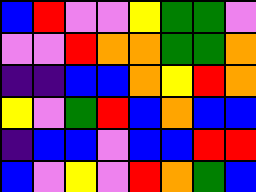[["blue", "red", "violet", "violet", "yellow", "green", "green", "violet"], ["violet", "violet", "red", "orange", "orange", "green", "green", "orange"], ["indigo", "indigo", "blue", "blue", "orange", "yellow", "red", "orange"], ["yellow", "violet", "green", "red", "blue", "orange", "blue", "blue"], ["indigo", "blue", "blue", "violet", "blue", "blue", "red", "red"], ["blue", "violet", "yellow", "violet", "red", "orange", "green", "blue"]]